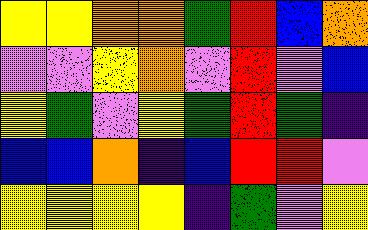[["yellow", "yellow", "orange", "orange", "green", "red", "blue", "orange"], ["violet", "violet", "yellow", "orange", "violet", "red", "violet", "blue"], ["yellow", "green", "violet", "yellow", "green", "red", "green", "indigo"], ["blue", "blue", "orange", "indigo", "blue", "red", "red", "violet"], ["yellow", "yellow", "yellow", "yellow", "indigo", "green", "violet", "yellow"]]